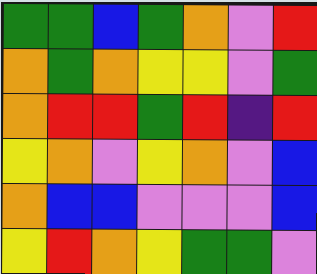[["green", "green", "blue", "green", "orange", "violet", "red"], ["orange", "green", "orange", "yellow", "yellow", "violet", "green"], ["orange", "red", "red", "green", "red", "indigo", "red"], ["yellow", "orange", "violet", "yellow", "orange", "violet", "blue"], ["orange", "blue", "blue", "violet", "violet", "violet", "blue"], ["yellow", "red", "orange", "yellow", "green", "green", "violet"]]